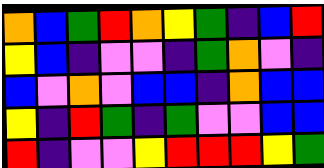[["orange", "blue", "green", "red", "orange", "yellow", "green", "indigo", "blue", "red"], ["yellow", "blue", "indigo", "violet", "violet", "indigo", "green", "orange", "violet", "indigo"], ["blue", "violet", "orange", "violet", "blue", "blue", "indigo", "orange", "blue", "blue"], ["yellow", "indigo", "red", "green", "indigo", "green", "violet", "violet", "blue", "blue"], ["red", "indigo", "violet", "violet", "yellow", "red", "red", "red", "yellow", "green"]]